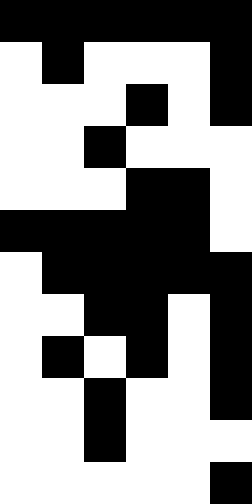[["black", "black", "black", "black", "black", "black"], ["white", "black", "white", "white", "white", "black"], ["white", "white", "white", "black", "white", "black"], ["white", "white", "black", "white", "white", "white"], ["white", "white", "white", "black", "black", "white"], ["black", "black", "black", "black", "black", "white"], ["white", "black", "black", "black", "black", "black"], ["white", "white", "black", "black", "white", "black"], ["white", "black", "white", "black", "white", "black"], ["white", "white", "black", "white", "white", "black"], ["white", "white", "black", "white", "white", "white"], ["white", "white", "white", "white", "white", "black"]]